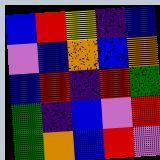[["blue", "red", "yellow", "indigo", "blue"], ["violet", "blue", "orange", "blue", "orange"], ["blue", "red", "indigo", "red", "green"], ["green", "indigo", "blue", "violet", "red"], ["green", "orange", "blue", "red", "violet"]]